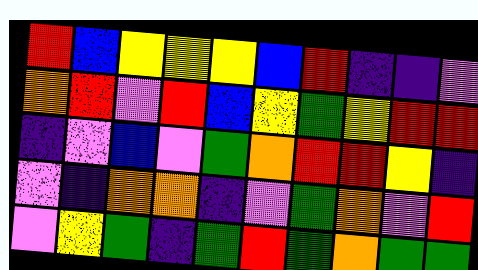[["red", "blue", "yellow", "yellow", "yellow", "blue", "red", "indigo", "indigo", "violet"], ["orange", "red", "violet", "red", "blue", "yellow", "green", "yellow", "red", "red"], ["indigo", "violet", "blue", "violet", "green", "orange", "red", "red", "yellow", "indigo"], ["violet", "indigo", "orange", "orange", "indigo", "violet", "green", "orange", "violet", "red"], ["violet", "yellow", "green", "indigo", "green", "red", "green", "orange", "green", "green"]]